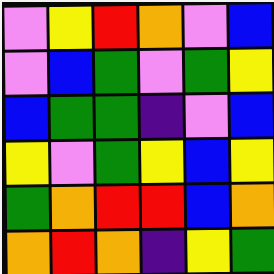[["violet", "yellow", "red", "orange", "violet", "blue"], ["violet", "blue", "green", "violet", "green", "yellow"], ["blue", "green", "green", "indigo", "violet", "blue"], ["yellow", "violet", "green", "yellow", "blue", "yellow"], ["green", "orange", "red", "red", "blue", "orange"], ["orange", "red", "orange", "indigo", "yellow", "green"]]